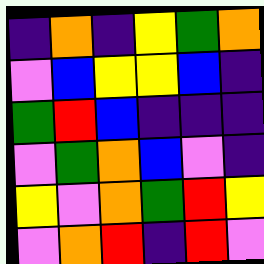[["indigo", "orange", "indigo", "yellow", "green", "orange"], ["violet", "blue", "yellow", "yellow", "blue", "indigo"], ["green", "red", "blue", "indigo", "indigo", "indigo"], ["violet", "green", "orange", "blue", "violet", "indigo"], ["yellow", "violet", "orange", "green", "red", "yellow"], ["violet", "orange", "red", "indigo", "red", "violet"]]